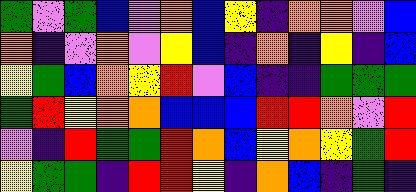[["green", "violet", "green", "blue", "violet", "orange", "blue", "yellow", "indigo", "orange", "orange", "violet", "blue"], ["orange", "indigo", "violet", "orange", "violet", "yellow", "blue", "indigo", "orange", "indigo", "yellow", "indigo", "blue"], ["yellow", "green", "blue", "orange", "yellow", "red", "violet", "blue", "indigo", "indigo", "green", "green", "green"], ["green", "red", "yellow", "orange", "orange", "blue", "blue", "blue", "red", "red", "orange", "violet", "red"], ["violet", "indigo", "red", "green", "green", "red", "orange", "blue", "yellow", "orange", "yellow", "green", "red"], ["yellow", "green", "green", "indigo", "red", "red", "yellow", "indigo", "orange", "blue", "indigo", "green", "indigo"]]